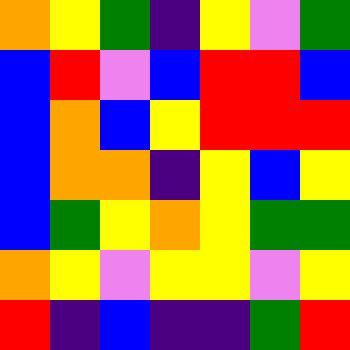[["orange", "yellow", "green", "indigo", "yellow", "violet", "green"], ["blue", "red", "violet", "blue", "red", "red", "blue"], ["blue", "orange", "blue", "yellow", "red", "red", "red"], ["blue", "orange", "orange", "indigo", "yellow", "blue", "yellow"], ["blue", "green", "yellow", "orange", "yellow", "green", "green"], ["orange", "yellow", "violet", "yellow", "yellow", "violet", "yellow"], ["red", "indigo", "blue", "indigo", "indigo", "green", "red"]]